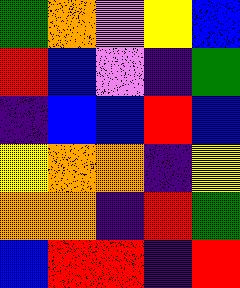[["green", "orange", "violet", "yellow", "blue"], ["red", "blue", "violet", "indigo", "green"], ["indigo", "blue", "blue", "red", "blue"], ["yellow", "orange", "orange", "indigo", "yellow"], ["orange", "orange", "indigo", "red", "green"], ["blue", "red", "red", "indigo", "red"]]